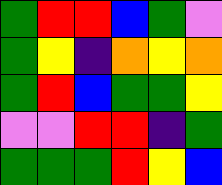[["green", "red", "red", "blue", "green", "violet"], ["green", "yellow", "indigo", "orange", "yellow", "orange"], ["green", "red", "blue", "green", "green", "yellow"], ["violet", "violet", "red", "red", "indigo", "green"], ["green", "green", "green", "red", "yellow", "blue"]]